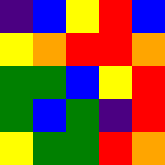[["indigo", "blue", "yellow", "red", "blue"], ["yellow", "orange", "red", "red", "orange"], ["green", "green", "blue", "yellow", "red"], ["green", "blue", "green", "indigo", "red"], ["yellow", "green", "green", "red", "orange"]]